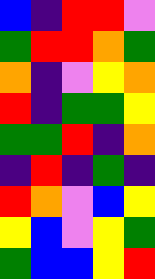[["blue", "indigo", "red", "red", "violet"], ["green", "red", "red", "orange", "green"], ["orange", "indigo", "violet", "yellow", "orange"], ["red", "indigo", "green", "green", "yellow"], ["green", "green", "red", "indigo", "orange"], ["indigo", "red", "indigo", "green", "indigo"], ["red", "orange", "violet", "blue", "yellow"], ["yellow", "blue", "violet", "yellow", "green"], ["green", "blue", "blue", "yellow", "red"]]